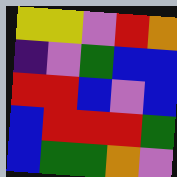[["yellow", "yellow", "violet", "red", "orange"], ["indigo", "violet", "green", "blue", "blue"], ["red", "red", "blue", "violet", "blue"], ["blue", "red", "red", "red", "green"], ["blue", "green", "green", "orange", "violet"]]